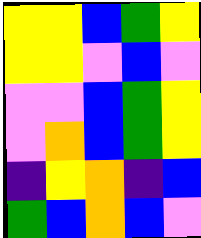[["yellow", "yellow", "blue", "green", "yellow"], ["yellow", "yellow", "violet", "blue", "violet"], ["violet", "violet", "blue", "green", "yellow"], ["violet", "orange", "blue", "green", "yellow"], ["indigo", "yellow", "orange", "indigo", "blue"], ["green", "blue", "orange", "blue", "violet"]]